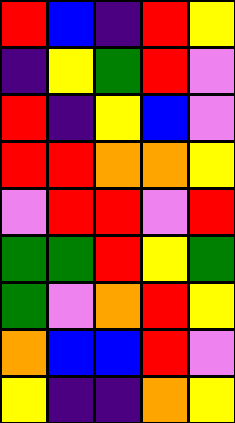[["red", "blue", "indigo", "red", "yellow"], ["indigo", "yellow", "green", "red", "violet"], ["red", "indigo", "yellow", "blue", "violet"], ["red", "red", "orange", "orange", "yellow"], ["violet", "red", "red", "violet", "red"], ["green", "green", "red", "yellow", "green"], ["green", "violet", "orange", "red", "yellow"], ["orange", "blue", "blue", "red", "violet"], ["yellow", "indigo", "indigo", "orange", "yellow"]]